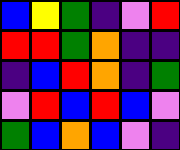[["blue", "yellow", "green", "indigo", "violet", "red"], ["red", "red", "green", "orange", "indigo", "indigo"], ["indigo", "blue", "red", "orange", "indigo", "green"], ["violet", "red", "blue", "red", "blue", "violet"], ["green", "blue", "orange", "blue", "violet", "indigo"]]